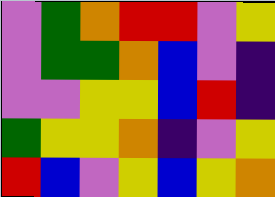[["violet", "green", "orange", "red", "red", "violet", "yellow"], ["violet", "green", "green", "orange", "blue", "violet", "indigo"], ["violet", "violet", "yellow", "yellow", "blue", "red", "indigo"], ["green", "yellow", "yellow", "orange", "indigo", "violet", "yellow"], ["red", "blue", "violet", "yellow", "blue", "yellow", "orange"]]